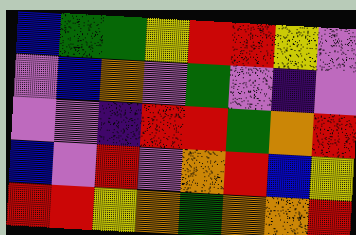[["blue", "green", "green", "yellow", "red", "red", "yellow", "violet"], ["violet", "blue", "orange", "violet", "green", "violet", "indigo", "violet"], ["violet", "violet", "indigo", "red", "red", "green", "orange", "red"], ["blue", "violet", "red", "violet", "orange", "red", "blue", "yellow"], ["red", "red", "yellow", "orange", "green", "orange", "orange", "red"]]